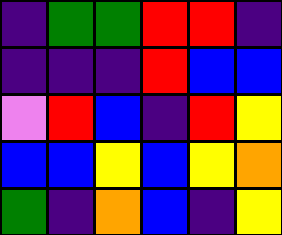[["indigo", "green", "green", "red", "red", "indigo"], ["indigo", "indigo", "indigo", "red", "blue", "blue"], ["violet", "red", "blue", "indigo", "red", "yellow"], ["blue", "blue", "yellow", "blue", "yellow", "orange"], ["green", "indigo", "orange", "blue", "indigo", "yellow"]]